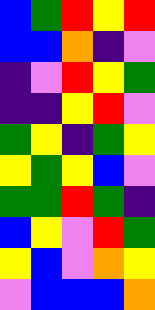[["blue", "green", "red", "yellow", "red"], ["blue", "blue", "orange", "indigo", "violet"], ["indigo", "violet", "red", "yellow", "green"], ["indigo", "indigo", "yellow", "red", "violet"], ["green", "yellow", "indigo", "green", "yellow"], ["yellow", "green", "yellow", "blue", "violet"], ["green", "green", "red", "green", "indigo"], ["blue", "yellow", "violet", "red", "green"], ["yellow", "blue", "violet", "orange", "yellow"], ["violet", "blue", "blue", "blue", "orange"]]